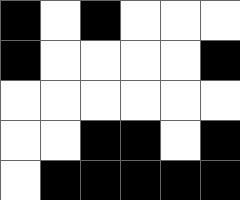[["black", "white", "black", "white", "white", "white"], ["black", "white", "white", "white", "white", "black"], ["white", "white", "white", "white", "white", "white"], ["white", "white", "black", "black", "white", "black"], ["white", "black", "black", "black", "black", "black"]]